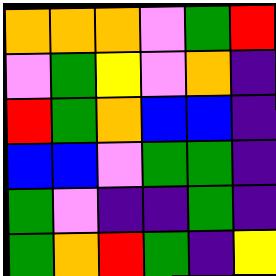[["orange", "orange", "orange", "violet", "green", "red"], ["violet", "green", "yellow", "violet", "orange", "indigo"], ["red", "green", "orange", "blue", "blue", "indigo"], ["blue", "blue", "violet", "green", "green", "indigo"], ["green", "violet", "indigo", "indigo", "green", "indigo"], ["green", "orange", "red", "green", "indigo", "yellow"]]